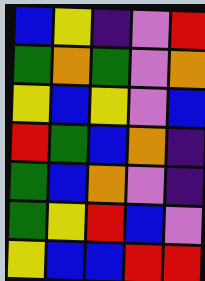[["blue", "yellow", "indigo", "violet", "red"], ["green", "orange", "green", "violet", "orange"], ["yellow", "blue", "yellow", "violet", "blue"], ["red", "green", "blue", "orange", "indigo"], ["green", "blue", "orange", "violet", "indigo"], ["green", "yellow", "red", "blue", "violet"], ["yellow", "blue", "blue", "red", "red"]]